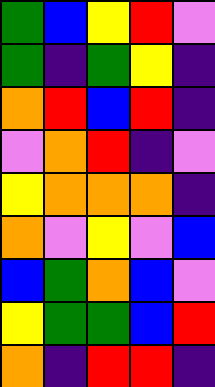[["green", "blue", "yellow", "red", "violet"], ["green", "indigo", "green", "yellow", "indigo"], ["orange", "red", "blue", "red", "indigo"], ["violet", "orange", "red", "indigo", "violet"], ["yellow", "orange", "orange", "orange", "indigo"], ["orange", "violet", "yellow", "violet", "blue"], ["blue", "green", "orange", "blue", "violet"], ["yellow", "green", "green", "blue", "red"], ["orange", "indigo", "red", "red", "indigo"]]